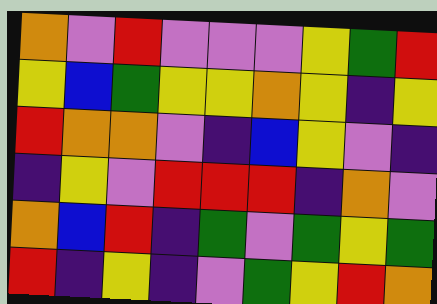[["orange", "violet", "red", "violet", "violet", "violet", "yellow", "green", "red"], ["yellow", "blue", "green", "yellow", "yellow", "orange", "yellow", "indigo", "yellow"], ["red", "orange", "orange", "violet", "indigo", "blue", "yellow", "violet", "indigo"], ["indigo", "yellow", "violet", "red", "red", "red", "indigo", "orange", "violet"], ["orange", "blue", "red", "indigo", "green", "violet", "green", "yellow", "green"], ["red", "indigo", "yellow", "indigo", "violet", "green", "yellow", "red", "orange"]]